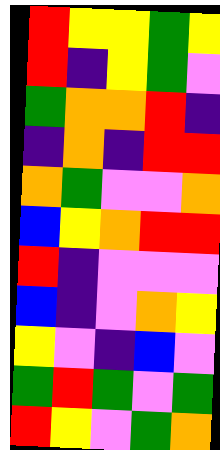[["red", "yellow", "yellow", "green", "yellow"], ["red", "indigo", "yellow", "green", "violet"], ["green", "orange", "orange", "red", "indigo"], ["indigo", "orange", "indigo", "red", "red"], ["orange", "green", "violet", "violet", "orange"], ["blue", "yellow", "orange", "red", "red"], ["red", "indigo", "violet", "violet", "violet"], ["blue", "indigo", "violet", "orange", "yellow"], ["yellow", "violet", "indigo", "blue", "violet"], ["green", "red", "green", "violet", "green"], ["red", "yellow", "violet", "green", "orange"]]